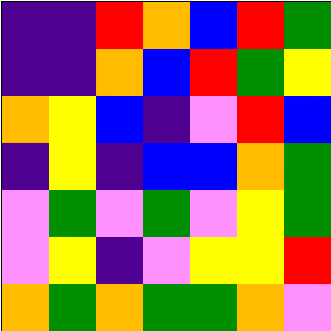[["indigo", "indigo", "red", "orange", "blue", "red", "green"], ["indigo", "indigo", "orange", "blue", "red", "green", "yellow"], ["orange", "yellow", "blue", "indigo", "violet", "red", "blue"], ["indigo", "yellow", "indigo", "blue", "blue", "orange", "green"], ["violet", "green", "violet", "green", "violet", "yellow", "green"], ["violet", "yellow", "indigo", "violet", "yellow", "yellow", "red"], ["orange", "green", "orange", "green", "green", "orange", "violet"]]